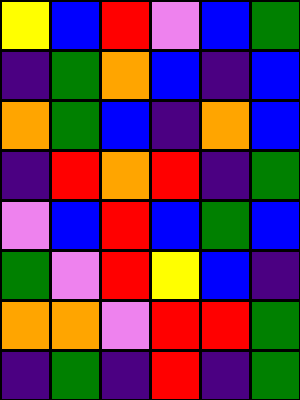[["yellow", "blue", "red", "violet", "blue", "green"], ["indigo", "green", "orange", "blue", "indigo", "blue"], ["orange", "green", "blue", "indigo", "orange", "blue"], ["indigo", "red", "orange", "red", "indigo", "green"], ["violet", "blue", "red", "blue", "green", "blue"], ["green", "violet", "red", "yellow", "blue", "indigo"], ["orange", "orange", "violet", "red", "red", "green"], ["indigo", "green", "indigo", "red", "indigo", "green"]]